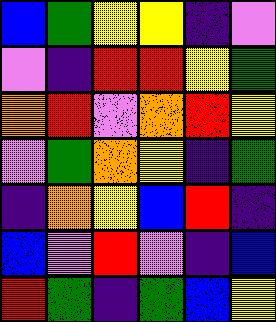[["blue", "green", "yellow", "yellow", "indigo", "violet"], ["violet", "indigo", "red", "red", "yellow", "green"], ["orange", "red", "violet", "orange", "red", "yellow"], ["violet", "green", "orange", "yellow", "indigo", "green"], ["indigo", "orange", "yellow", "blue", "red", "indigo"], ["blue", "violet", "red", "violet", "indigo", "blue"], ["red", "green", "indigo", "green", "blue", "yellow"]]